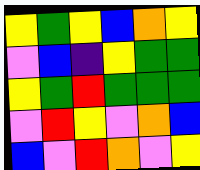[["yellow", "green", "yellow", "blue", "orange", "yellow"], ["violet", "blue", "indigo", "yellow", "green", "green"], ["yellow", "green", "red", "green", "green", "green"], ["violet", "red", "yellow", "violet", "orange", "blue"], ["blue", "violet", "red", "orange", "violet", "yellow"]]